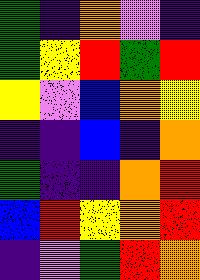[["green", "indigo", "orange", "violet", "indigo"], ["green", "yellow", "red", "green", "red"], ["yellow", "violet", "blue", "orange", "yellow"], ["indigo", "indigo", "blue", "indigo", "orange"], ["green", "indigo", "indigo", "orange", "red"], ["blue", "red", "yellow", "orange", "red"], ["indigo", "violet", "green", "red", "orange"]]